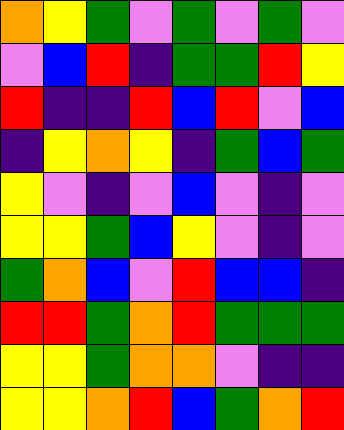[["orange", "yellow", "green", "violet", "green", "violet", "green", "violet"], ["violet", "blue", "red", "indigo", "green", "green", "red", "yellow"], ["red", "indigo", "indigo", "red", "blue", "red", "violet", "blue"], ["indigo", "yellow", "orange", "yellow", "indigo", "green", "blue", "green"], ["yellow", "violet", "indigo", "violet", "blue", "violet", "indigo", "violet"], ["yellow", "yellow", "green", "blue", "yellow", "violet", "indigo", "violet"], ["green", "orange", "blue", "violet", "red", "blue", "blue", "indigo"], ["red", "red", "green", "orange", "red", "green", "green", "green"], ["yellow", "yellow", "green", "orange", "orange", "violet", "indigo", "indigo"], ["yellow", "yellow", "orange", "red", "blue", "green", "orange", "red"]]